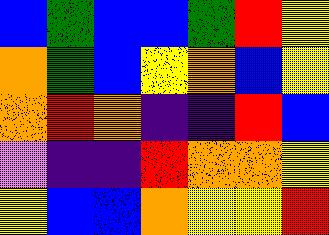[["blue", "green", "blue", "blue", "green", "red", "yellow"], ["orange", "green", "blue", "yellow", "orange", "blue", "yellow"], ["orange", "red", "orange", "indigo", "indigo", "red", "blue"], ["violet", "indigo", "indigo", "red", "orange", "orange", "yellow"], ["yellow", "blue", "blue", "orange", "yellow", "yellow", "red"]]